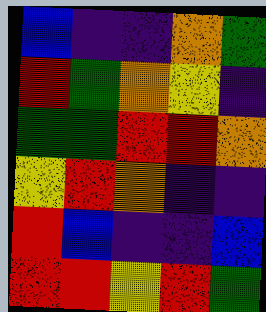[["blue", "indigo", "indigo", "orange", "green"], ["red", "green", "orange", "yellow", "indigo"], ["green", "green", "red", "red", "orange"], ["yellow", "red", "orange", "indigo", "indigo"], ["red", "blue", "indigo", "indigo", "blue"], ["red", "red", "yellow", "red", "green"]]